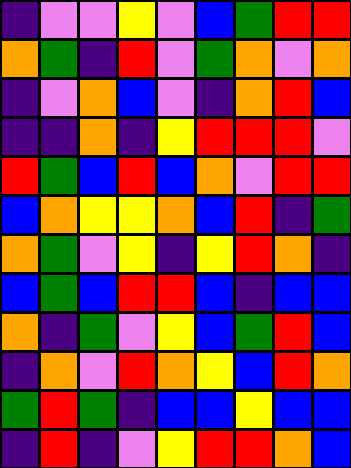[["indigo", "violet", "violet", "yellow", "violet", "blue", "green", "red", "red"], ["orange", "green", "indigo", "red", "violet", "green", "orange", "violet", "orange"], ["indigo", "violet", "orange", "blue", "violet", "indigo", "orange", "red", "blue"], ["indigo", "indigo", "orange", "indigo", "yellow", "red", "red", "red", "violet"], ["red", "green", "blue", "red", "blue", "orange", "violet", "red", "red"], ["blue", "orange", "yellow", "yellow", "orange", "blue", "red", "indigo", "green"], ["orange", "green", "violet", "yellow", "indigo", "yellow", "red", "orange", "indigo"], ["blue", "green", "blue", "red", "red", "blue", "indigo", "blue", "blue"], ["orange", "indigo", "green", "violet", "yellow", "blue", "green", "red", "blue"], ["indigo", "orange", "violet", "red", "orange", "yellow", "blue", "red", "orange"], ["green", "red", "green", "indigo", "blue", "blue", "yellow", "blue", "blue"], ["indigo", "red", "indigo", "violet", "yellow", "red", "red", "orange", "blue"]]